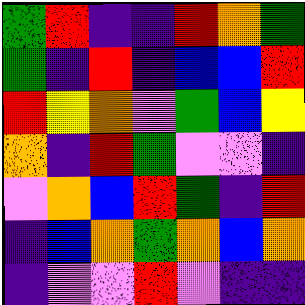[["green", "red", "indigo", "indigo", "red", "orange", "green"], ["green", "indigo", "red", "indigo", "blue", "blue", "red"], ["red", "yellow", "orange", "violet", "green", "blue", "yellow"], ["orange", "indigo", "red", "green", "violet", "violet", "indigo"], ["violet", "orange", "blue", "red", "green", "indigo", "red"], ["indigo", "blue", "orange", "green", "orange", "blue", "orange"], ["indigo", "violet", "violet", "red", "violet", "indigo", "indigo"]]